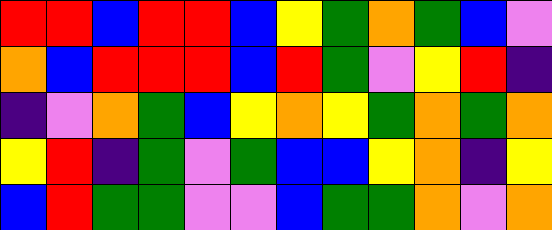[["red", "red", "blue", "red", "red", "blue", "yellow", "green", "orange", "green", "blue", "violet"], ["orange", "blue", "red", "red", "red", "blue", "red", "green", "violet", "yellow", "red", "indigo"], ["indigo", "violet", "orange", "green", "blue", "yellow", "orange", "yellow", "green", "orange", "green", "orange"], ["yellow", "red", "indigo", "green", "violet", "green", "blue", "blue", "yellow", "orange", "indigo", "yellow"], ["blue", "red", "green", "green", "violet", "violet", "blue", "green", "green", "orange", "violet", "orange"]]